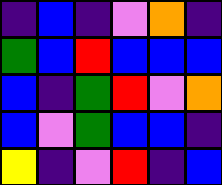[["indigo", "blue", "indigo", "violet", "orange", "indigo"], ["green", "blue", "red", "blue", "blue", "blue"], ["blue", "indigo", "green", "red", "violet", "orange"], ["blue", "violet", "green", "blue", "blue", "indigo"], ["yellow", "indigo", "violet", "red", "indigo", "blue"]]